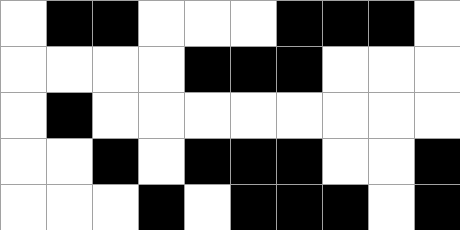[["white", "black", "black", "white", "white", "white", "black", "black", "black", "white"], ["white", "white", "white", "white", "black", "black", "black", "white", "white", "white"], ["white", "black", "white", "white", "white", "white", "white", "white", "white", "white"], ["white", "white", "black", "white", "black", "black", "black", "white", "white", "black"], ["white", "white", "white", "black", "white", "black", "black", "black", "white", "black"]]